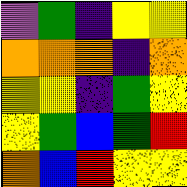[["violet", "green", "indigo", "yellow", "yellow"], ["orange", "orange", "orange", "indigo", "orange"], ["yellow", "yellow", "indigo", "green", "yellow"], ["yellow", "green", "blue", "green", "red"], ["orange", "blue", "red", "yellow", "yellow"]]